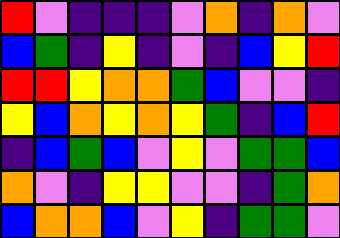[["red", "violet", "indigo", "indigo", "indigo", "violet", "orange", "indigo", "orange", "violet"], ["blue", "green", "indigo", "yellow", "indigo", "violet", "indigo", "blue", "yellow", "red"], ["red", "red", "yellow", "orange", "orange", "green", "blue", "violet", "violet", "indigo"], ["yellow", "blue", "orange", "yellow", "orange", "yellow", "green", "indigo", "blue", "red"], ["indigo", "blue", "green", "blue", "violet", "yellow", "violet", "green", "green", "blue"], ["orange", "violet", "indigo", "yellow", "yellow", "violet", "violet", "indigo", "green", "orange"], ["blue", "orange", "orange", "blue", "violet", "yellow", "indigo", "green", "green", "violet"]]